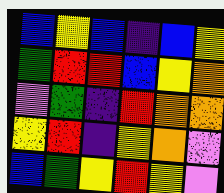[["blue", "yellow", "blue", "indigo", "blue", "yellow"], ["green", "red", "red", "blue", "yellow", "orange"], ["violet", "green", "indigo", "red", "orange", "orange"], ["yellow", "red", "indigo", "yellow", "orange", "violet"], ["blue", "green", "yellow", "red", "yellow", "violet"]]